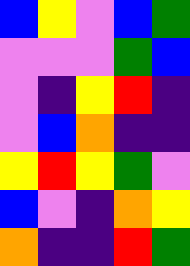[["blue", "yellow", "violet", "blue", "green"], ["violet", "violet", "violet", "green", "blue"], ["violet", "indigo", "yellow", "red", "indigo"], ["violet", "blue", "orange", "indigo", "indigo"], ["yellow", "red", "yellow", "green", "violet"], ["blue", "violet", "indigo", "orange", "yellow"], ["orange", "indigo", "indigo", "red", "green"]]